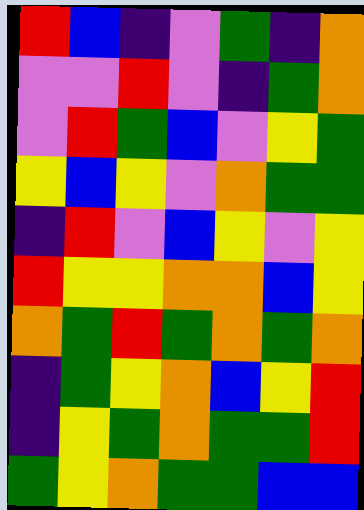[["red", "blue", "indigo", "violet", "green", "indigo", "orange"], ["violet", "violet", "red", "violet", "indigo", "green", "orange"], ["violet", "red", "green", "blue", "violet", "yellow", "green"], ["yellow", "blue", "yellow", "violet", "orange", "green", "green"], ["indigo", "red", "violet", "blue", "yellow", "violet", "yellow"], ["red", "yellow", "yellow", "orange", "orange", "blue", "yellow"], ["orange", "green", "red", "green", "orange", "green", "orange"], ["indigo", "green", "yellow", "orange", "blue", "yellow", "red"], ["indigo", "yellow", "green", "orange", "green", "green", "red"], ["green", "yellow", "orange", "green", "green", "blue", "blue"]]